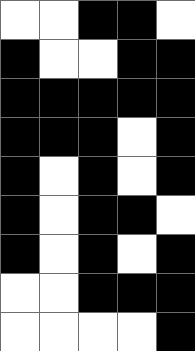[["white", "white", "black", "black", "white"], ["black", "white", "white", "black", "black"], ["black", "black", "black", "black", "black"], ["black", "black", "black", "white", "black"], ["black", "white", "black", "white", "black"], ["black", "white", "black", "black", "white"], ["black", "white", "black", "white", "black"], ["white", "white", "black", "black", "black"], ["white", "white", "white", "white", "black"]]